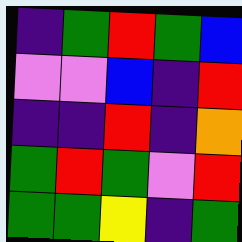[["indigo", "green", "red", "green", "blue"], ["violet", "violet", "blue", "indigo", "red"], ["indigo", "indigo", "red", "indigo", "orange"], ["green", "red", "green", "violet", "red"], ["green", "green", "yellow", "indigo", "green"]]